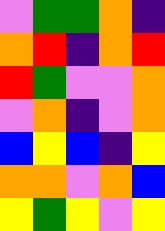[["violet", "green", "green", "orange", "indigo"], ["orange", "red", "indigo", "orange", "red"], ["red", "green", "violet", "violet", "orange"], ["violet", "orange", "indigo", "violet", "orange"], ["blue", "yellow", "blue", "indigo", "yellow"], ["orange", "orange", "violet", "orange", "blue"], ["yellow", "green", "yellow", "violet", "yellow"]]